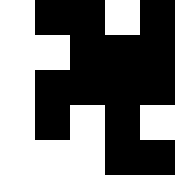[["white", "black", "black", "white", "black"], ["white", "white", "black", "black", "black"], ["white", "black", "black", "black", "black"], ["white", "black", "white", "black", "white"], ["white", "white", "white", "black", "black"]]